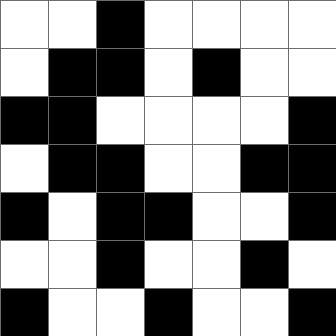[["white", "white", "black", "white", "white", "white", "white"], ["white", "black", "black", "white", "black", "white", "white"], ["black", "black", "white", "white", "white", "white", "black"], ["white", "black", "black", "white", "white", "black", "black"], ["black", "white", "black", "black", "white", "white", "black"], ["white", "white", "black", "white", "white", "black", "white"], ["black", "white", "white", "black", "white", "white", "black"]]